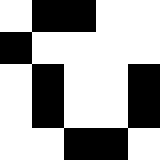[["white", "black", "black", "white", "white"], ["black", "white", "white", "white", "white"], ["white", "black", "white", "white", "black"], ["white", "black", "white", "white", "black"], ["white", "white", "black", "black", "white"]]